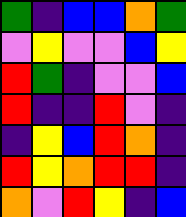[["green", "indigo", "blue", "blue", "orange", "green"], ["violet", "yellow", "violet", "violet", "blue", "yellow"], ["red", "green", "indigo", "violet", "violet", "blue"], ["red", "indigo", "indigo", "red", "violet", "indigo"], ["indigo", "yellow", "blue", "red", "orange", "indigo"], ["red", "yellow", "orange", "red", "red", "indigo"], ["orange", "violet", "red", "yellow", "indigo", "blue"]]